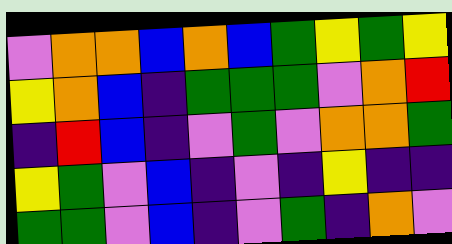[["violet", "orange", "orange", "blue", "orange", "blue", "green", "yellow", "green", "yellow"], ["yellow", "orange", "blue", "indigo", "green", "green", "green", "violet", "orange", "red"], ["indigo", "red", "blue", "indigo", "violet", "green", "violet", "orange", "orange", "green"], ["yellow", "green", "violet", "blue", "indigo", "violet", "indigo", "yellow", "indigo", "indigo"], ["green", "green", "violet", "blue", "indigo", "violet", "green", "indigo", "orange", "violet"]]